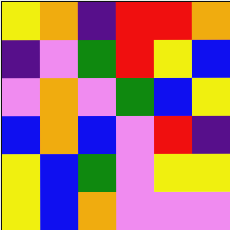[["yellow", "orange", "indigo", "red", "red", "orange"], ["indigo", "violet", "green", "red", "yellow", "blue"], ["violet", "orange", "violet", "green", "blue", "yellow"], ["blue", "orange", "blue", "violet", "red", "indigo"], ["yellow", "blue", "green", "violet", "yellow", "yellow"], ["yellow", "blue", "orange", "violet", "violet", "violet"]]